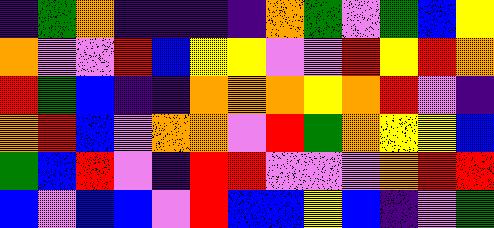[["indigo", "green", "orange", "indigo", "indigo", "indigo", "indigo", "orange", "green", "violet", "green", "blue", "yellow"], ["orange", "violet", "violet", "red", "blue", "yellow", "yellow", "violet", "violet", "red", "yellow", "red", "orange"], ["red", "green", "blue", "indigo", "indigo", "orange", "orange", "orange", "yellow", "orange", "red", "violet", "indigo"], ["orange", "red", "blue", "violet", "orange", "orange", "violet", "red", "green", "orange", "yellow", "yellow", "blue"], ["green", "blue", "red", "violet", "indigo", "red", "red", "violet", "violet", "violet", "orange", "red", "red"], ["blue", "violet", "blue", "blue", "violet", "red", "blue", "blue", "yellow", "blue", "indigo", "violet", "green"]]